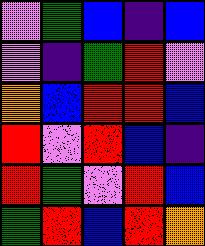[["violet", "green", "blue", "indigo", "blue"], ["violet", "indigo", "green", "red", "violet"], ["orange", "blue", "red", "red", "blue"], ["red", "violet", "red", "blue", "indigo"], ["red", "green", "violet", "red", "blue"], ["green", "red", "blue", "red", "orange"]]